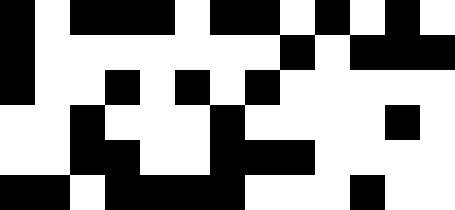[["black", "white", "black", "black", "black", "white", "black", "black", "white", "black", "white", "black", "white"], ["black", "white", "white", "white", "white", "white", "white", "white", "black", "white", "black", "black", "black"], ["black", "white", "white", "black", "white", "black", "white", "black", "white", "white", "white", "white", "white"], ["white", "white", "black", "white", "white", "white", "black", "white", "white", "white", "white", "black", "white"], ["white", "white", "black", "black", "white", "white", "black", "black", "black", "white", "white", "white", "white"], ["black", "black", "white", "black", "black", "black", "black", "white", "white", "white", "black", "white", "white"]]